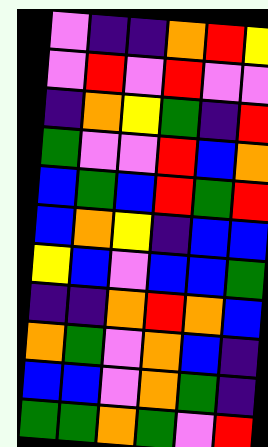[["violet", "indigo", "indigo", "orange", "red", "yellow"], ["violet", "red", "violet", "red", "violet", "violet"], ["indigo", "orange", "yellow", "green", "indigo", "red"], ["green", "violet", "violet", "red", "blue", "orange"], ["blue", "green", "blue", "red", "green", "red"], ["blue", "orange", "yellow", "indigo", "blue", "blue"], ["yellow", "blue", "violet", "blue", "blue", "green"], ["indigo", "indigo", "orange", "red", "orange", "blue"], ["orange", "green", "violet", "orange", "blue", "indigo"], ["blue", "blue", "violet", "orange", "green", "indigo"], ["green", "green", "orange", "green", "violet", "red"]]